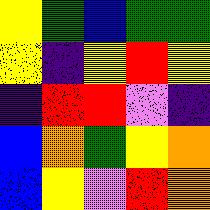[["yellow", "green", "blue", "green", "green"], ["yellow", "indigo", "yellow", "red", "yellow"], ["indigo", "red", "red", "violet", "indigo"], ["blue", "orange", "green", "yellow", "orange"], ["blue", "yellow", "violet", "red", "orange"]]